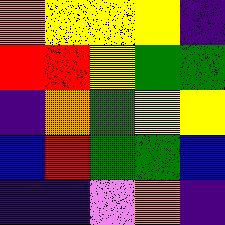[["orange", "yellow", "yellow", "yellow", "indigo"], ["red", "red", "yellow", "green", "green"], ["indigo", "orange", "green", "yellow", "yellow"], ["blue", "red", "green", "green", "blue"], ["indigo", "indigo", "violet", "orange", "indigo"]]